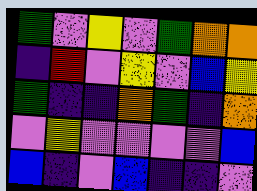[["green", "violet", "yellow", "violet", "green", "orange", "orange"], ["indigo", "red", "violet", "yellow", "violet", "blue", "yellow"], ["green", "indigo", "indigo", "orange", "green", "indigo", "orange"], ["violet", "yellow", "violet", "violet", "violet", "violet", "blue"], ["blue", "indigo", "violet", "blue", "indigo", "indigo", "violet"]]